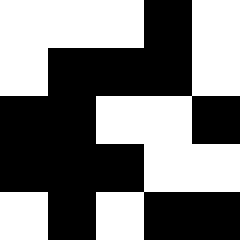[["white", "white", "white", "black", "white"], ["white", "black", "black", "black", "white"], ["black", "black", "white", "white", "black"], ["black", "black", "black", "white", "white"], ["white", "black", "white", "black", "black"]]